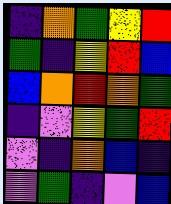[["indigo", "orange", "green", "yellow", "red"], ["green", "indigo", "yellow", "red", "blue"], ["blue", "orange", "red", "orange", "green"], ["indigo", "violet", "yellow", "green", "red"], ["violet", "indigo", "orange", "blue", "indigo"], ["violet", "green", "indigo", "violet", "blue"]]